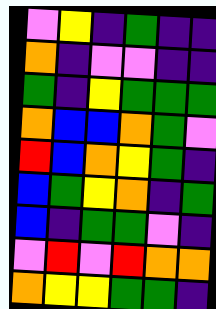[["violet", "yellow", "indigo", "green", "indigo", "indigo"], ["orange", "indigo", "violet", "violet", "indigo", "indigo"], ["green", "indigo", "yellow", "green", "green", "green"], ["orange", "blue", "blue", "orange", "green", "violet"], ["red", "blue", "orange", "yellow", "green", "indigo"], ["blue", "green", "yellow", "orange", "indigo", "green"], ["blue", "indigo", "green", "green", "violet", "indigo"], ["violet", "red", "violet", "red", "orange", "orange"], ["orange", "yellow", "yellow", "green", "green", "indigo"]]